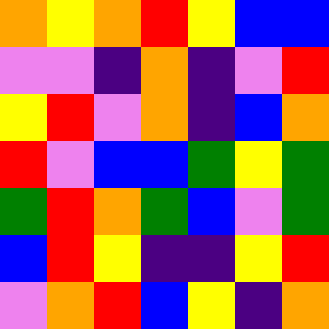[["orange", "yellow", "orange", "red", "yellow", "blue", "blue"], ["violet", "violet", "indigo", "orange", "indigo", "violet", "red"], ["yellow", "red", "violet", "orange", "indigo", "blue", "orange"], ["red", "violet", "blue", "blue", "green", "yellow", "green"], ["green", "red", "orange", "green", "blue", "violet", "green"], ["blue", "red", "yellow", "indigo", "indigo", "yellow", "red"], ["violet", "orange", "red", "blue", "yellow", "indigo", "orange"]]